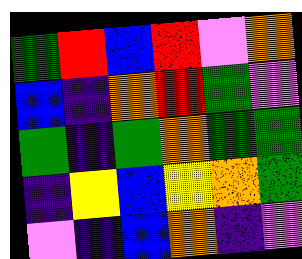[["green", "red", "blue", "red", "violet", "orange"], ["blue", "indigo", "orange", "red", "green", "violet"], ["green", "indigo", "green", "orange", "green", "green"], ["indigo", "yellow", "blue", "yellow", "orange", "green"], ["violet", "indigo", "blue", "orange", "indigo", "violet"]]